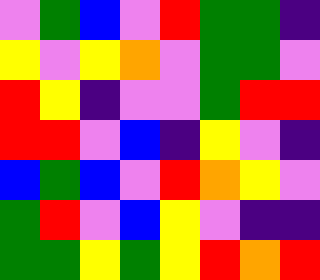[["violet", "green", "blue", "violet", "red", "green", "green", "indigo"], ["yellow", "violet", "yellow", "orange", "violet", "green", "green", "violet"], ["red", "yellow", "indigo", "violet", "violet", "green", "red", "red"], ["red", "red", "violet", "blue", "indigo", "yellow", "violet", "indigo"], ["blue", "green", "blue", "violet", "red", "orange", "yellow", "violet"], ["green", "red", "violet", "blue", "yellow", "violet", "indigo", "indigo"], ["green", "green", "yellow", "green", "yellow", "red", "orange", "red"]]